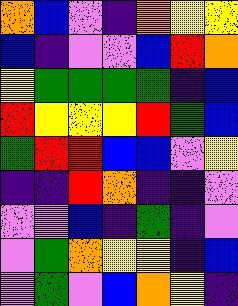[["orange", "blue", "violet", "indigo", "orange", "yellow", "yellow"], ["blue", "indigo", "violet", "violet", "blue", "red", "orange"], ["yellow", "green", "green", "green", "green", "indigo", "blue"], ["red", "yellow", "yellow", "yellow", "red", "green", "blue"], ["green", "red", "red", "blue", "blue", "violet", "yellow"], ["indigo", "indigo", "red", "orange", "indigo", "indigo", "violet"], ["violet", "violet", "blue", "indigo", "green", "indigo", "violet"], ["violet", "green", "orange", "yellow", "yellow", "indigo", "blue"], ["violet", "green", "violet", "blue", "orange", "yellow", "indigo"]]